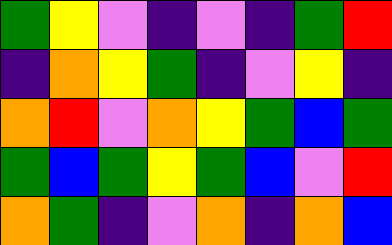[["green", "yellow", "violet", "indigo", "violet", "indigo", "green", "red"], ["indigo", "orange", "yellow", "green", "indigo", "violet", "yellow", "indigo"], ["orange", "red", "violet", "orange", "yellow", "green", "blue", "green"], ["green", "blue", "green", "yellow", "green", "blue", "violet", "red"], ["orange", "green", "indigo", "violet", "orange", "indigo", "orange", "blue"]]